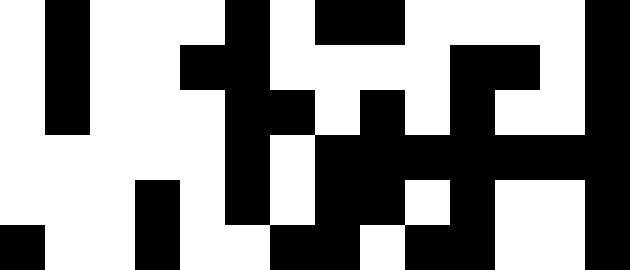[["white", "black", "white", "white", "white", "black", "white", "black", "black", "white", "white", "white", "white", "black"], ["white", "black", "white", "white", "black", "black", "white", "white", "white", "white", "black", "black", "white", "black"], ["white", "black", "white", "white", "white", "black", "black", "white", "black", "white", "black", "white", "white", "black"], ["white", "white", "white", "white", "white", "black", "white", "black", "black", "black", "black", "black", "black", "black"], ["white", "white", "white", "black", "white", "black", "white", "black", "black", "white", "black", "white", "white", "black"], ["black", "white", "white", "black", "white", "white", "black", "black", "white", "black", "black", "white", "white", "black"]]